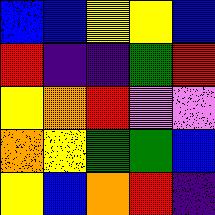[["blue", "blue", "yellow", "yellow", "blue"], ["red", "indigo", "indigo", "green", "red"], ["yellow", "orange", "red", "violet", "violet"], ["orange", "yellow", "green", "green", "blue"], ["yellow", "blue", "orange", "red", "indigo"]]